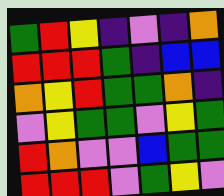[["green", "red", "yellow", "indigo", "violet", "indigo", "orange"], ["red", "red", "red", "green", "indigo", "blue", "blue"], ["orange", "yellow", "red", "green", "green", "orange", "indigo"], ["violet", "yellow", "green", "green", "violet", "yellow", "green"], ["red", "orange", "violet", "violet", "blue", "green", "green"], ["red", "red", "red", "violet", "green", "yellow", "violet"]]